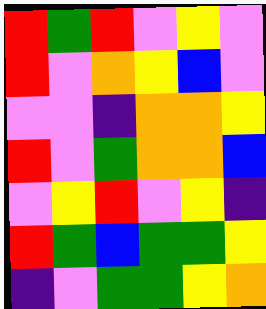[["red", "green", "red", "violet", "yellow", "violet"], ["red", "violet", "orange", "yellow", "blue", "violet"], ["violet", "violet", "indigo", "orange", "orange", "yellow"], ["red", "violet", "green", "orange", "orange", "blue"], ["violet", "yellow", "red", "violet", "yellow", "indigo"], ["red", "green", "blue", "green", "green", "yellow"], ["indigo", "violet", "green", "green", "yellow", "orange"]]